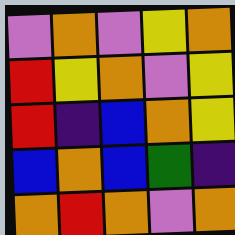[["violet", "orange", "violet", "yellow", "orange"], ["red", "yellow", "orange", "violet", "yellow"], ["red", "indigo", "blue", "orange", "yellow"], ["blue", "orange", "blue", "green", "indigo"], ["orange", "red", "orange", "violet", "orange"]]